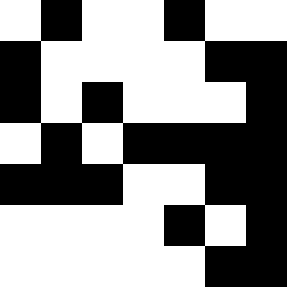[["white", "black", "white", "white", "black", "white", "white"], ["black", "white", "white", "white", "white", "black", "black"], ["black", "white", "black", "white", "white", "white", "black"], ["white", "black", "white", "black", "black", "black", "black"], ["black", "black", "black", "white", "white", "black", "black"], ["white", "white", "white", "white", "black", "white", "black"], ["white", "white", "white", "white", "white", "black", "black"]]